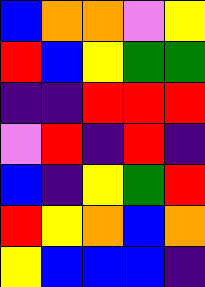[["blue", "orange", "orange", "violet", "yellow"], ["red", "blue", "yellow", "green", "green"], ["indigo", "indigo", "red", "red", "red"], ["violet", "red", "indigo", "red", "indigo"], ["blue", "indigo", "yellow", "green", "red"], ["red", "yellow", "orange", "blue", "orange"], ["yellow", "blue", "blue", "blue", "indigo"]]